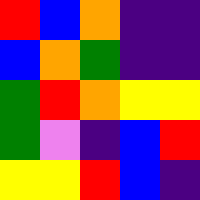[["red", "blue", "orange", "indigo", "indigo"], ["blue", "orange", "green", "indigo", "indigo"], ["green", "red", "orange", "yellow", "yellow"], ["green", "violet", "indigo", "blue", "red"], ["yellow", "yellow", "red", "blue", "indigo"]]